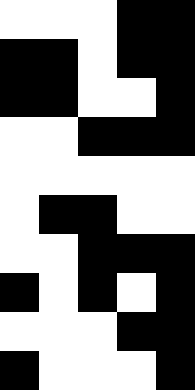[["white", "white", "white", "black", "black"], ["black", "black", "white", "black", "black"], ["black", "black", "white", "white", "black"], ["white", "white", "black", "black", "black"], ["white", "white", "white", "white", "white"], ["white", "black", "black", "white", "white"], ["white", "white", "black", "black", "black"], ["black", "white", "black", "white", "black"], ["white", "white", "white", "black", "black"], ["black", "white", "white", "white", "black"]]